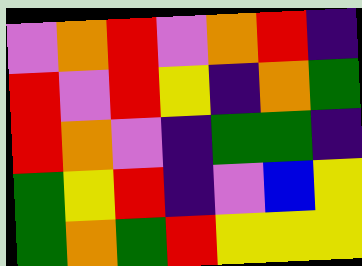[["violet", "orange", "red", "violet", "orange", "red", "indigo"], ["red", "violet", "red", "yellow", "indigo", "orange", "green"], ["red", "orange", "violet", "indigo", "green", "green", "indigo"], ["green", "yellow", "red", "indigo", "violet", "blue", "yellow"], ["green", "orange", "green", "red", "yellow", "yellow", "yellow"]]